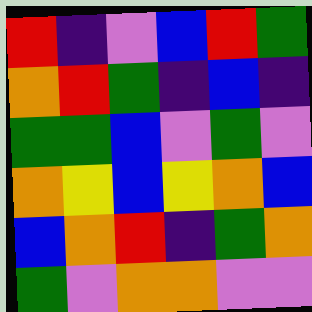[["red", "indigo", "violet", "blue", "red", "green"], ["orange", "red", "green", "indigo", "blue", "indigo"], ["green", "green", "blue", "violet", "green", "violet"], ["orange", "yellow", "blue", "yellow", "orange", "blue"], ["blue", "orange", "red", "indigo", "green", "orange"], ["green", "violet", "orange", "orange", "violet", "violet"]]